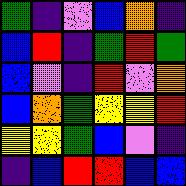[["green", "indigo", "violet", "blue", "orange", "indigo"], ["blue", "red", "indigo", "green", "red", "green"], ["blue", "violet", "indigo", "red", "violet", "orange"], ["blue", "orange", "green", "yellow", "yellow", "red"], ["yellow", "yellow", "green", "blue", "violet", "indigo"], ["indigo", "blue", "red", "red", "blue", "blue"]]